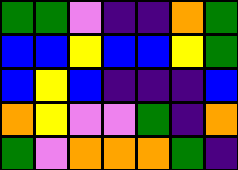[["green", "green", "violet", "indigo", "indigo", "orange", "green"], ["blue", "blue", "yellow", "blue", "blue", "yellow", "green"], ["blue", "yellow", "blue", "indigo", "indigo", "indigo", "blue"], ["orange", "yellow", "violet", "violet", "green", "indigo", "orange"], ["green", "violet", "orange", "orange", "orange", "green", "indigo"]]